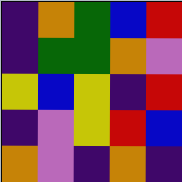[["indigo", "orange", "green", "blue", "red"], ["indigo", "green", "green", "orange", "violet"], ["yellow", "blue", "yellow", "indigo", "red"], ["indigo", "violet", "yellow", "red", "blue"], ["orange", "violet", "indigo", "orange", "indigo"]]